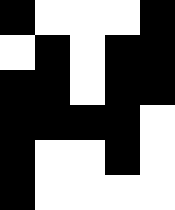[["black", "white", "white", "white", "black"], ["white", "black", "white", "black", "black"], ["black", "black", "white", "black", "black"], ["black", "black", "black", "black", "white"], ["black", "white", "white", "black", "white"], ["black", "white", "white", "white", "white"]]